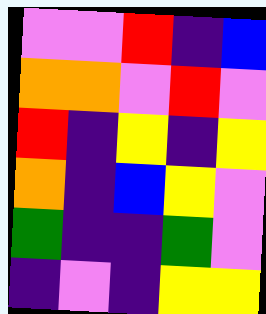[["violet", "violet", "red", "indigo", "blue"], ["orange", "orange", "violet", "red", "violet"], ["red", "indigo", "yellow", "indigo", "yellow"], ["orange", "indigo", "blue", "yellow", "violet"], ["green", "indigo", "indigo", "green", "violet"], ["indigo", "violet", "indigo", "yellow", "yellow"]]